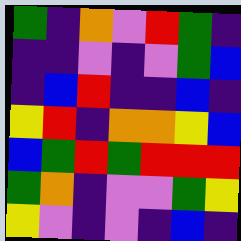[["green", "indigo", "orange", "violet", "red", "green", "indigo"], ["indigo", "indigo", "violet", "indigo", "violet", "green", "blue"], ["indigo", "blue", "red", "indigo", "indigo", "blue", "indigo"], ["yellow", "red", "indigo", "orange", "orange", "yellow", "blue"], ["blue", "green", "red", "green", "red", "red", "red"], ["green", "orange", "indigo", "violet", "violet", "green", "yellow"], ["yellow", "violet", "indigo", "violet", "indigo", "blue", "indigo"]]